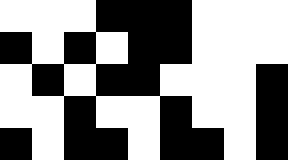[["white", "white", "white", "black", "black", "black", "white", "white", "white"], ["black", "white", "black", "white", "black", "black", "white", "white", "white"], ["white", "black", "white", "black", "black", "white", "white", "white", "black"], ["white", "white", "black", "white", "white", "black", "white", "white", "black"], ["black", "white", "black", "black", "white", "black", "black", "white", "black"]]